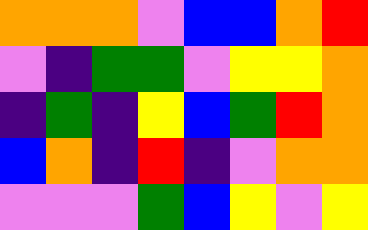[["orange", "orange", "orange", "violet", "blue", "blue", "orange", "red"], ["violet", "indigo", "green", "green", "violet", "yellow", "yellow", "orange"], ["indigo", "green", "indigo", "yellow", "blue", "green", "red", "orange"], ["blue", "orange", "indigo", "red", "indigo", "violet", "orange", "orange"], ["violet", "violet", "violet", "green", "blue", "yellow", "violet", "yellow"]]